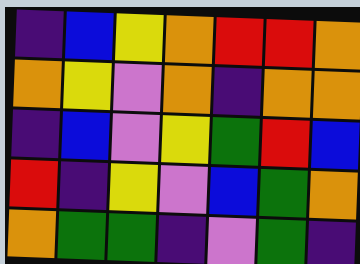[["indigo", "blue", "yellow", "orange", "red", "red", "orange"], ["orange", "yellow", "violet", "orange", "indigo", "orange", "orange"], ["indigo", "blue", "violet", "yellow", "green", "red", "blue"], ["red", "indigo", "yellow", "violet", "blue", "green", "orange"], ["orange", "green", "green", "indigo", "violet", "green", "indigo"]]